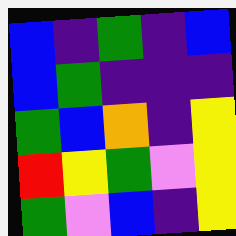[["blue", "indigo", "green", "indigo", "blue"], ["blue", "green", "indigo", "indigo", "indigo"], ["green", "blue", "orange", "indigo", "yellow"], ["red", "yellow", "green", "violet", "yellow"], ["green", "violet", "blue", "indigo", "yellow"]]